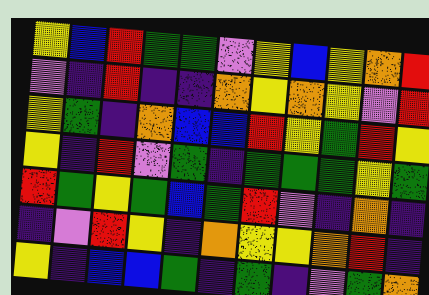[["yellow", "blue", "red", "green", "green", "violet", "yellow", "blue", "yellow", "orange", "red"], ["violet", "indigo", "red", "indigo", "indigo", "orange", "yellow", "orange", "yellow", "violet", "red"], ["yellow", "green", "indigo", "orange", "blue", "blue", "red", "yellow", "green", "red", "yellow"], ["yellow", "indigo", "red", "violet", "green", "indigo", "green", "green", "green", "yellow", "green"], ["red", "green", "yellow", "green", "blue", "green", "red", "violet", "indigo", "orange", "indigo"], ["indigo", "violet", "red", "yellow", "indigo", "orange", "yellow", "yellow", "orange", "red", "indigo"], ["yellow", "indigo", "blue", "blue", "green", "indigo", "green", "indigo", "violet", "green", "orange"]]